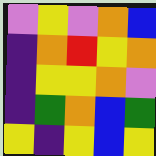[["violet", "yellow", "violet", "orange", "blue"], ["indigo", "orange", "red", "yellow", "orange"], ["indigo", "yellow", "yellow", "orange", "violet"], ["indigo", "green", "orange", "blue", "green"], ["yellow", "indigo", "yellow", "blue", "yellow"]]